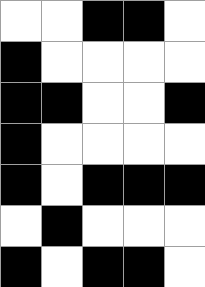[["white", "white", "black", "black", "white"], ["black", "white", "white", "white", "white"], ["black", "black", "white", "white", "black"], ["black", "white", "white", "white", "white"], ["black", "white", "black", "black", "black"], ["white", "black", "white", "white", "white"], ["black", "white", "black", "black", "white"]]